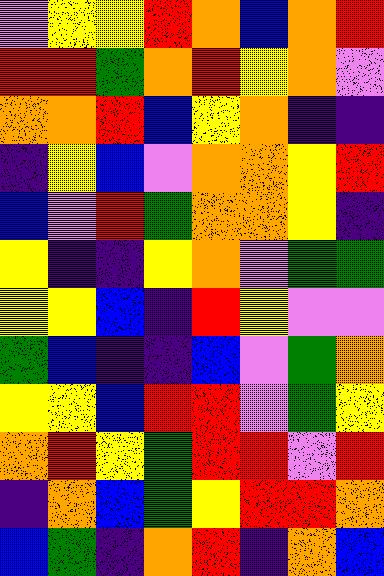[["violet", "yellow", "yellow", "red", "orange", "blue", "orange", "red"], ["red", "red", "green", "orange", "red", "yellow", "orange", "violet"], ["orange", "orange", "red", "blue", "yellow", "orange", "indigo", "indigo"], ["indigo", "yellow", "blue", "violet", "orange", "orange", "yellow", "red"], ["blue", "violet", "red", "green", "orange", "orange", "yellow", "indigo"], ["yellow", "indigo", "indigo", "yellow", "orange", "violet", "green", "green"], ["yellow", "yellow", "blue", "indigo", "red", "yellow", "violet", "violet"], ["green", "blue", "indigo", "indigo", "blue", "violet", "green", "orange"], ["yellow", "yellow", "blue", "red", "red", "violet", "green", "yellow"], ["orange", "red", "yellow", "green", "red", "red", "violet", "red"], ["indigo", "orange", "blue", "green", "yellow", "red", "red", "orange"], ["blue", "green", "indigo", "orange", "red", "indigo", "orange", "blue"]]